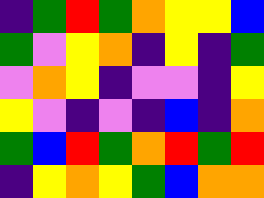[["indigo", "green", "red", "green", "orange", "yellow", "yellow", "blue"], ["green", "violet", "yellow", "orange", "indigo", "yellow", "indigo", "green"], ["violet", "orange", "yellow", "indigo", "violet", "violet", "indigo", "yellow"], ["yellow", "violet", "indigo", "violet", "indigo", "blue", "indigo", "orange"], ["green", "blue", "red", "green", "orange", "red", "green", "red"], ["indigo", "yellow", "orange", "yellow", "green", "blue", "orange", "orange"]]